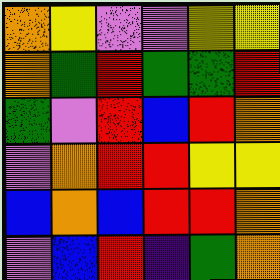[["orange", "yellow", "violet", "violet", "yellow", "yellow"], ["orange", "green", "red", "green", "green", "red"], ["green", "violet", "red", "blue", "red", "orange"], ["violet", "orange", "red", "red", "yellow", "yellow"], ["blue", "orange", "blue", "red", "red", "orange"], ["violet", "blue", "red", "indigo", "green", "orange"]]